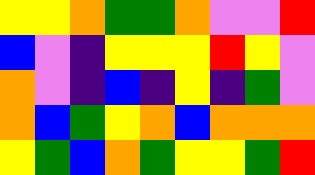[["yellow", "yellow", "orange", "green", "green", "orange", "violet", "violet", "red"], ["blue", "violet", "indigo", "yellow", "yellow", "yellow", "red", "yellow", "violet"], ["orange", "violet", "indigo", "blue", "indigo", "yellow", "indigo", "green", "violet"], ["orange", "blue", "green", "yellow", "orange", "blue", "orange", "orange", "orange"], ["yellow", "green", "blue", "orange", "green", "yellow", "yellow", "green", "red"]]